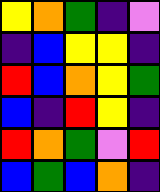[["yellow", "orange", "green", "indigo", "violet"], ["indigo", "blue", "yellow", "yellow", "indigo"], ["red", "blue", "orange", "yellow", "green"], ["blue", "indigo", "red", "yellow", "indigo"], ["red", "orange", "green", "violet", "red"], ["blue", "green", "blue", "orange", "indigo"]]